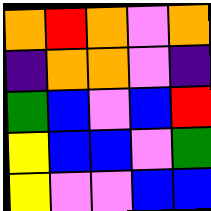[["orange", "red", "orange", "violet", "orange"], ["indigo", "orange", "orange", "violet", "indigo"], ["green", "blue", "violet", "blue", "red"], ["yellow", "blue", "blue", "violet", "green"], ["yellow", "violet", "violet", "blue", "blue"]]